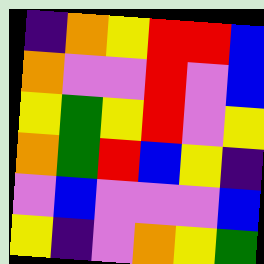[["indigo", "orange", "yellow", "red", "red", "blue"], ["orange", "violet", "violet", "red", "violet", "blue"], ["yellow", "green", "yellow", "red", "violet", "yellow"], ["orange", "green", "red", "blue", "yellow", "indigo"], ["violet", "blue", "violet", "violet", "violet", "blue"], ["yellow", "indigo", "violet", "orange", "yellow", "green"]]